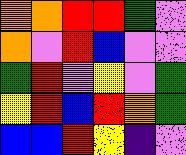[["orange", "orange", "red", "red", "green", "violet"], ["orange", "violet", "red", "blue", "violet", "violet"], ["green", "red", "violet", "yellow", "violet", "green"], ["yellow", "red", "blue", "red", "orange", "green"], ["blue", "blue", "red", "yellow", "indigo", "violet"]]